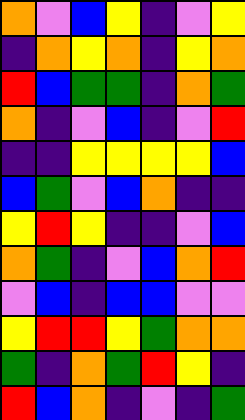[["orange", "violet", "blue", "yellow", "indigo", "violet", "yellow"], ["indigo", "orange", "yellow", "orange", "indigo", "yellow", "orange"], ["red", "blue", "green", "green", "indigo", "orange", "green"], ["orange", "indigo", "violet", "blue", "indigo", "violet", "red"], ["indigo", "indigo", "yellow", "yellow", "yellow", "yellow", "blue"], ["blue", "green", "violet", "blue", "orange", "indigo", "indigo"], ["yellow", "red", "yellow", "indigo", "indigo", "violet", "blue"], ["orange", "green", "indigo", "violet", "blue", "orange", "red"], ["violet", "blue", "indigo", "blue", "blue", "violet", "violet"], ["yellow", "red", "red", "yellow", "green", "orange", "orange"], ["green", "indigo", "orange", "green", "red", "yellow", "indigo"], ["red", "blue", "orange", "indigo", "violet", "indigo", "green"]]